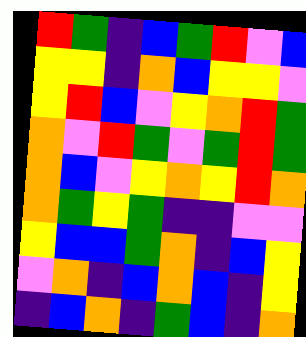[["red", "green", "indigo", "blue", "green", "red", "violet", "blue"], ["yellow", "yellow", "indigo", "orange", "blue", "yellow", "yellow", "violet"], ["yellow", "red", "blue", "violet", "yellow", "orange", "red", "green"], ["orange", "violet", "red", "green", "violet", "green", "red", "green"], ["orange", "blue", "violet", "yellow", "orange", "yellow", "red", "orange"], ["orange", "green", "yellow", "green", "indigo", "indigo", "violet", "violet"], ["yellow", "blue", "blue", "green", "orange", "indigo", "blue", "yellow"], ["violet", "orange", "indigo", "blue", "orange", "blue", "indigo", "yellow"], ["indigo", "blue", "orange", "indigo", "green", "blue", "indigo", "orange"]]